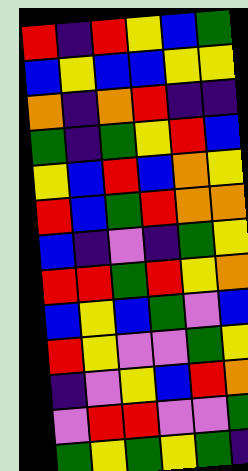[["red", "indigo", "red", "yellow", "blue", "green"], ["blue", "yellow", "blue", "blue", "yellow", "yellow"], ["orange", "indigo", "orange", "red", "indigo", "indigo"], ["green", "indigo", "green", "yellow", "red", "blue"], ["yellow", "blue", "red", "blue", "orange", "yellow"], ["red", "blue", "green", "red", "orange", "orange"], ["blue", "indigo", "violet", "indigo", "green", "yellow"], ["red", "red", "green", "red", "yellow", "orange"], ["blue", "yellow", "blue", "green", "violet", "blue"], ["red", "yellow", "violet", "violet", "green", "yellow"], ["indigo", "violet", "yellow", "blue", "red", "orange"], ["violet", "red", "red", "violet", "violet", "green"], ["green", "yellow", "green", "yellow", "green", "indigo"]]